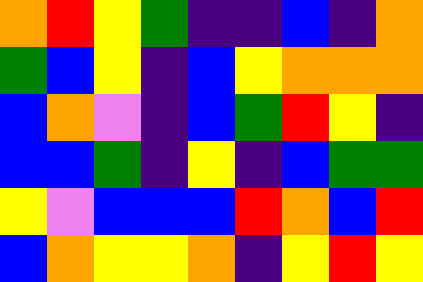[["orange", "red", "yellow", "green", "indigo", "indigo", "blue", "indigo", "orange"], ["green", "blue", "yellow", "indigo", "blue", "yellow", "orange", "orange", "orange"], ["blue", "orange", "violet", "indigo", "blue", "green", "red", "yellow", "indigo"], ["blue", "blue", "green", "indigo", "yellow", "indigo", "blue", "green", "green"], ["yellow", "violet", "blue", "blue", "blue", "red", "orange", "blue", "red"], ["blue", "orange", "yellow", "yellow", "orange", "indigo", "yellow", "red", "yellow"]]